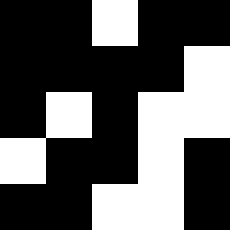[["black", "black", "white", "black", "black"], ["black", "black", "black", "black", "white"], ["black", "white", "black", "white", "white"], ["white", "black", "black", "white", "black"], ["black", "black", "white", "white", "black"]]